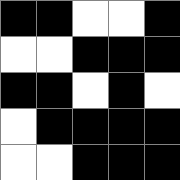[["black", "black", "white", "white", "black"], ["white", "white", "black", "black", "black"], ["black", "black", "white", "black", "white"], ["white", "black", "black", "black", "black"], ["white", "white", "black", "black", "black"]]